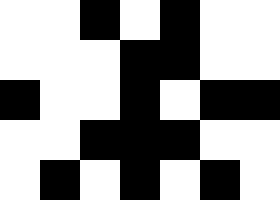[["white", "white", "black", "white", "black", "white", "white"], ["white", "white", "white", "black", "black", "white", "white"], ["black", "white", "white", "black", "white", "black", "black"], ["white", "white", "black", "black", "black", "white", "white"], ["white", "black", "white", "black", "white", "black", "white"]]